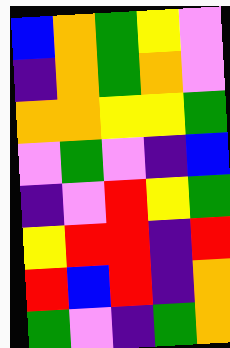[["blue", "orange", "green", "yellow", "violet"], ["indigo", "orange", "green", "orange", "violet"], ["orange", "orange", "yellow", "yellow", "green"], ["violet", "green", "violet", "indigo", "blue"], ["indigo", "violet", "red", "yellow", "green"], ["yellow", "red", "red", "indigo", "red"], ["red", "blue", "red", "indigo", "orange"], ["green", "violet", "indigo", "green", "orange"]]